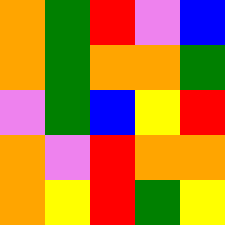[["orange", "green", "red", "violet", "blue"], ["orange", "green", "orange", "orange", "green"], ["violet", "green", "blue", "yellow", "red"], ["orange", "violet", "red", "orange", "orange"], ["orange", "yellow", "red", "green", "yellow"]]